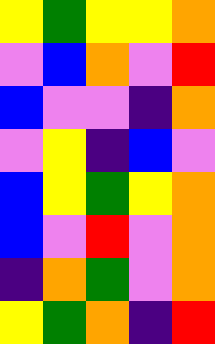[["yellow", "green", "yellow", "yellow", "orange"], ["violet", "blue", "orange", "violet", "red"], ["blue", "violet", "violet", "indigo", "orange"], ["violet", "yellow", "indigo", "blue", "violet"], ["blue", "yellow", "green", "yellow", "orange"], ["blue", "violet", "red", "violet", "orange"], ["indigo", "orange", "green", "violet", "orange"], ["yellow", "green", "orange", "indigo", "red"]]